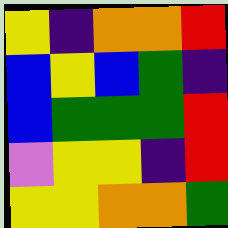[["yellow", "indigo", "orange", "orange", "red"], ["blue", "yellow", "blue", "green", "indigo"], ["blue", "green", "green", "green", "red"], ["violet", "yellow", "yellow", "indigo", "red"], ["yellow", "yellow", "orange", "orange", "green"]]